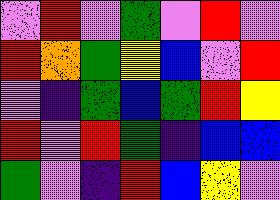[["violet", "red", "violet", "green", "violet", "red", "violet"], ["red", "orange", "green", "yellow", "blue", "violet", "red"], ["violet", "indigo", "green", "blue", "green", "red", "yellow"], ["red", "violet", "red", "green", "indigo", "blue", "blue"], ["green", "violet", "indigo", "red", "blue", "yellow", "violet"]]